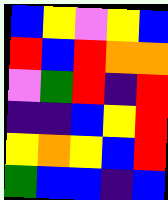[["blue", "yellow", "violet", "yellow", "blue"], ["red", "blue", "red", "orange", "orange"], ["violet", "green", "red", "indigo", "red"], ["indigo", "indigo", "blue", "yellow", "red"], ["yellow", "orange", "yellow", "blue", "red"], ["green", "blue", "blue", "indigo", "blue"]]